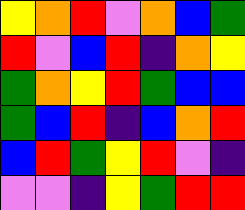[["yellow", "orange", "red", "violet", "orange", "blue", "green"], ["red", "violet", "blue", "red", "indigo", "orange", "yellow"], ["green", "orange", "yellow", "red", "green", "blue", "blue"], ["green", "blue", "red", "indigo", "blue", "orange", "red"], ["blue", "red", "green", "yellow", "red", "violet", "indigo"], ["violet", "violet", "indigo", "yellow", "green", "red", "red"]]